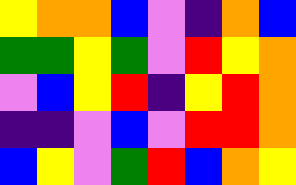[["yellow", "orange", "orange", "blue", "violet", "indigo", "orange", "blue"], ["green", "green", "yellow", "green", "violet", "red", "yellow", "orange"], ["violet", "blue", "yellow", "red", "indigo", "yellow", "red", "orange"], ["indigo", "indigo", "violet", "blue", "violet", "red", "red", "orange"], ["blue", "yellow", "violet", "green", "red", "blue", "orange", "yellow"]]